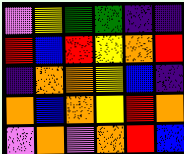[["violet", "yellow", "green", "green", "indigo", "indigo"], ["red", "blue", "red", "yellow", "orange", "red"], ["indigo", "orange", "orange", "yellow", "blue", "indigo"], ["orange", "blue", "orange", "yellow", "red", "orange"], ["violet", "orange", "violet", "orange", "red", "blue"]]